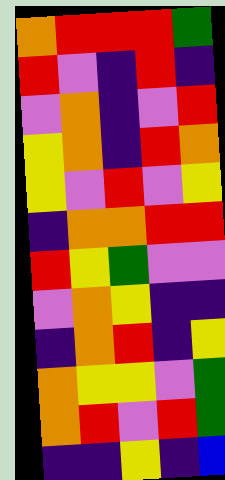[["orange", "red", "red", "red", "green"], ["red", "violet", "indigo", "red", "indigo"], ["violet", "orange", "indigo", "violet", "red"], ["yellow", "orange", "indigo", "red", "orange"], ["yellow", "violet", "red", "violet", "yellow"], ["indigo", "orange", "orange", "red", "red"], ["red", "yellow", "green", "violet", "violet"], ["violet", "orange", "yellow", "indigo", "indigo"], ["indigo", "orange", "red", "indigo", "yellow"], ["orange", "yellow", "yellow", "violet", "green"], ["orange", "red", "violet", "red", "green"], ["indigo", "indigo", "yellow", "indigo", "blue"]]